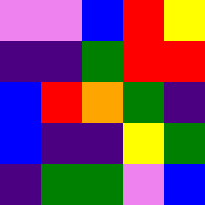[["violet", "violet", "blue", "red", "yellow"], ["indigo", "indigo", "green", "red", "red"], ["blue", "red", "orange", "green", "indigo"], ["blue", "indigo", "indigo", "yellow", "green"], ["indigo", "green", "green", "violet", "blue"]]